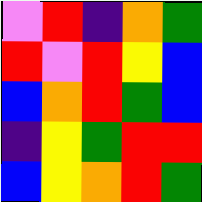[["violet", "red", "indigo", "orange", "green"], ["red", "violet", "red", "yellow", "blue"], ["blue", "orange", "red", "green", "blue"], ["indigo", "yellow", "green", "red", "red"], ["blue", "yellow", "orange", "red", "green"]]